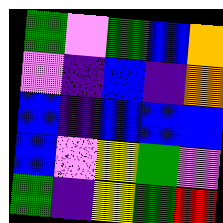[["green", "violet", "green", "blue", "orange"], ["violet", "indigo", "blue", "indigo", "orange"], ["blue", "indigo", "blue", "blue", "blue"], ["blue", "violet", "yellow", "green", "violet"], ["green", "indigo", "yellow", "green", "red"]]